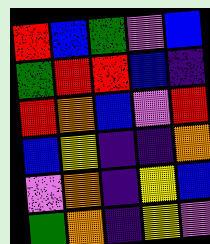[["red", "blue", "green", "violet", "blue"], ["green", "red", "red", "blue", "indigo"], ["red", "orange", "blue", "violet", "red"], ["blue", "yellow", "indigo", "indigo", "orange"], ["violet", "orange", "indigo", "yellow", "blue"], ["green", "orange", "indigo", "yellow", "violet"]]